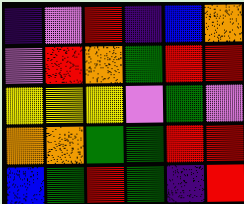[["indigo", "violet", "red", "indigo", "blue", "orange"], ["violet", "red", "orange", "green", "red", "red"], ["yellow", "yellow", "yellow", "violet", "green", "violet"], ["orange", "orange", "green", "green", "red", "red"], ["blue", "green", "red", "green", "indigo", "red"]]